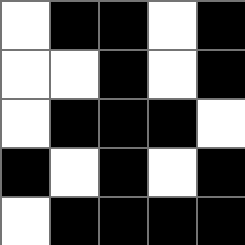[["white", "black", "black", "white", "black"], ["white", "white", "black", "white", "black"], ["white", "black", "black", "black", "white"], ["black", "white", "black", "white", "black"], ["white", "black", "black", "black", "black"]]